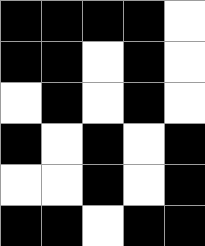[["black", "black", "black", "black", "white"], ["black", "black", "white", "black", "white"], ["white", "black", "white", "black", "white"], ["black", "white", "black", "white", "black"], ["white", "white", "black", "white", "black"], ["black", "black", "white", "black", "black"]]